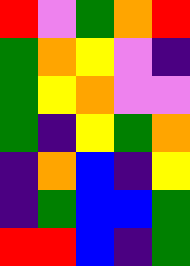[["red", "violet", "green", "orange", "red"], ["green", "orange", "yellow", "violet", "indigo"], ["green", "yellow", "orange", "violet", "violet"], ["green", "indigo", "yellow", "green", "orange"], ["indigo", "orange", "blue", "indigo", "yellow"], ["indigo", "green", "blue", "blue", "green"], ["red", "red", "blue", "indigo", "green"]]